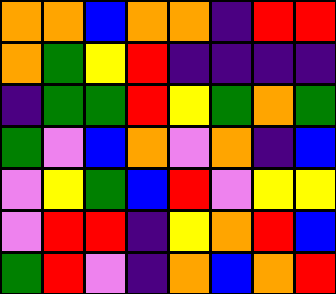[["orange", "orange", "blue", "orange", "orange", "indigo", "red", "red"], ["orange", "green", "yellow", "red", "indigo", "indigo", "indigo", "indigo"], ["indigo", "green", "green", "red", "yellow", "green", "orange", "green"], ["green", "violet", "blue", "orange", "violet", "orange", "indigo", "blue"], ["violet", "yellow", "green", "blue", "red", "violet", "yellow", "yellow"], ["violet", "red", "red", "indigo", "yellow", "orange", "red", "blue"], ["green", "red", "violet", "indigo", "orange", "blue", "orange", "red"]]